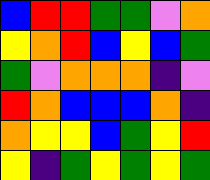[["blue", "red", "red", "green", "green", "violet", "orange"], ["yellow", "orange", "red", "blue", "yellow", "blue", "green"], ["green", "violet", "orange", "orange", "orange", "indigo", "violet"], ["red", "orange", "blue", "blue", "blue", "orange", "indigo"], ["orange", "yellow", "yellow", "blue", "green", "yellow", "red"], ["yellow", "indigo", "green", "yellow", "green", "yellow", "green"]]